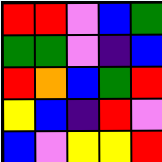[["red", "red", "violet", "blue", "green"], ["green", "green", "violet", "indigo", "blue"], ["red", "orange", "blue", "green", "red"], ["yellow", "blue", "indigo", "red", "violet"], ["blue", "violet", "yellow", "yellow", "red"]]